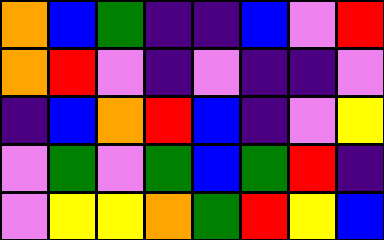[["orange", "blue", "green", "indigo", "indigo", "blue", "violet", "red"], ["orange", "red", "violet", "indigo", "violet", "indigo", "indigo", "violet"], ["indigo", "blue", "orange", "red", "blue", "indigo", "violet", "yellow"], ["violet", "green", "violet", "green", "blue", "green", "red", "indigo"], ["violet", "yellow", "yellow", "orange", "green", "red", "yellow", "blue"]]